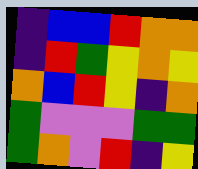[["indigo", "blue", "blue", "red", "orange", "orange"], ["indigo", "red", "green", "yellow", "orange", "yellow"], ["orange", "blue", "red", "yellow", "indigo", "orange"], ["green", "violet", "violet", "violet", "green", "green"], ["green", "orange", "violet", "red", "indigo", "yellow"]]